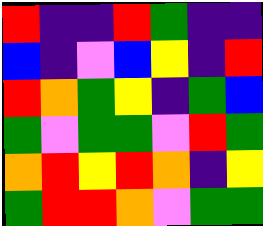[["red", "indigo", "indigo", "red", "green", "indigo", "indigo"], ["blue", "indigo", "violet", "blue", "yellow", "indigo", "red"], ["red", "orange", "green", "yellow", "indigo", "green", "blue"], ["green", "violet", "green", "green", "violet", "red", "green"], ["orange", "red", "yellow", "red", "orange", "indigo", "yellow"], ["green", "red", "red", "orange", "violet", "green", "green"]]